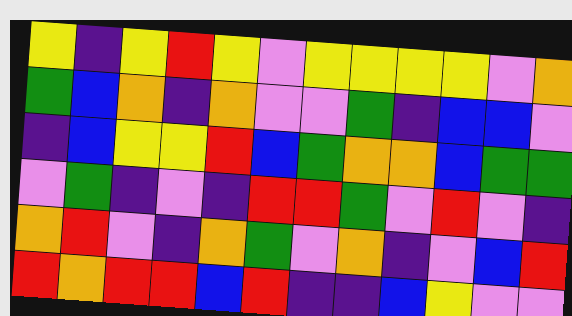[["yellow", "indigo", "yellow", "red", "yellow", "violet", "yellow", "yellow", "yellow", "yellow", "violet", "orange"], ["green", "blue", "orange", "indigo", "orange", "violet", "violet", "green", "indigo", "blue", "blue", "violet"], ["indigo", "blue", "yellow", "yellow", "red", "blue", "green", "orange", "orange", "blue", "green", "green"], ["violet", "green", "indigo", "violet", "indigo", "red", "red", "green", "violet", "red", "violet", "indigo"], ["orange", "red", "violet", "indigo", "orange", "green", "violet", "orange", "indigo", "violet", "blue", "red"], ["red", "orange", "red", "red", "blue", "red", "indigo", "indigo", "blue", "yellow", "violet", "violet"]]